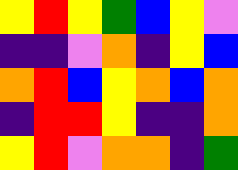[["yellow", "red", "yellow", "green", "blue", "yellow", "violet"], ["indigo", "indigo", "violet", "orange", "indigo", "yellow", "blue"], ["orange", "red", "blue", "yellow", "orange", "blue", "orange"], ["indigo", "red", "red", "yellow", "indigo", "indigo", "orange"], ["yellow", "red", "violet", "orange", "orange", "indigo", "green"]]